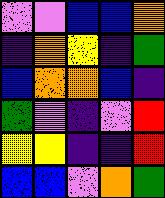[["violet", "violet", "blue", "blue", "orange"], ["indigo", "orange", "yellow", "indigo", "green"], ["blue", "orange", "orange", "blue", "indigo"], ["green", "violet", "indigo", "violet", "red"], ["yellow", "yellow", "indigo", "indigo", "red"], ["blue", "blue", "violet", "orange", "green"]]